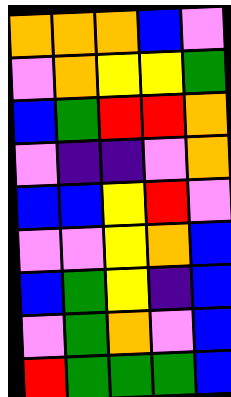[["orange", "orange", "orange", "blue", "violet"], ["violet", "orange", "yellow", "yellow", "green"], ["blue", "green", "red", "red", "orange"], ["violet", "indigo", "indigo", "violet", "orange"], ["blue", "blue", "yellow", "red", "violet"], ["violet", "violet", "yellow", "orange", "blue"], ["blue", "green", "yellow", "indigo", "blue"], ["violet", "green", "orange", "violet", "blue"], ["red", "green", "green", "green", "blue"]]